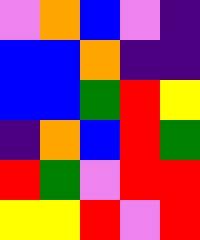[["violet", "orange", "blue", "violet", "indigo"], ["blue", "blue", "orange", "indigo", "indigo"], ["blue", "blue", "green", "red", "yellow"], ["indigo", "orange", "blue", "red", "green"], ["red", "green", "violet", "red", "red"], ["yellow", "yellow", "red", "violet", "red"]]